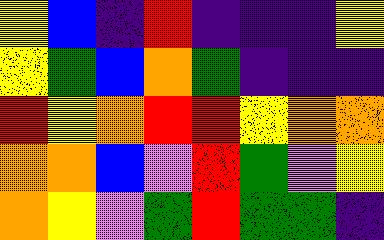[["yellow", "blue", "indigo", "red", "indigo", "indigo", "indigo", "yellow"], ["yellow", "green", "blue", "orange", "green", "indigo", "indigo", "indigo"], ["red", "yellow", "orange", "red", "red", "yellow", "orange", "orange"], ["orange", "orange", "blue", "violet", "red", "green", "violet", "yellow"], ["orange", "yellow", "violet", "green", "red", "green", "green", "indigo"]]